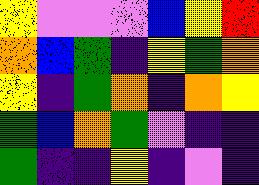[["yellow", "violet", "violet", "violet", "blue", "yellow", "red"], ["orange", "blue", "green", "indigo", "yellow", "green", "orange"], ["yellow", "indigo", "green", "orange", "indigo", "orange", "yellow"], ["green", "blue", "orange", "green", "violet", "indigo", "indigo"], ["green", "indigo", "indigo", "yellow", "indigo", "violet", "indigo"]]